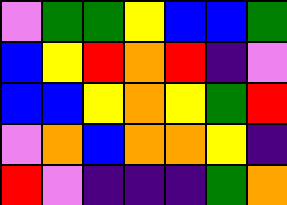[["violet", "green", "green", "yellow", "blue", "blue", "green"], ["blue", "yellow", "red", "orange", "red", "indigo", "violet"], ["blue", "blue", "yellow", "orange", "yellow", "green", "red"], ["violet", "orange", "blue", "orange", "orange", "yellow", "indigo"], ["red", "violet", "indigo", "indigo", "indigo", "green", "orange"]]